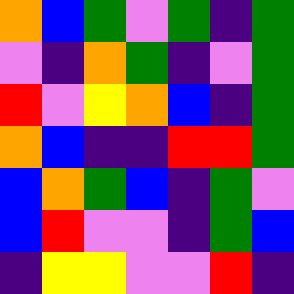[["orange", "blue", "green", "violet", "green", "indigo", "green"], ["violet", "indigo", "orange", "green", "indigo", "violet", "green"], ["red", "violet", "yellow", "orange", "blue", "indigo", "green"], ["orange", "blue", "indigo", "indigo", "red", "red", "green"], ["blue", "orange", "green", "blue", "indigo", "green", "violet"], ["blue", "red", "violet", "violet", "indigo", "green", "blue"], ["indigo", "yellow", "yellow", "violet", "violet", "red", "indigo"]]